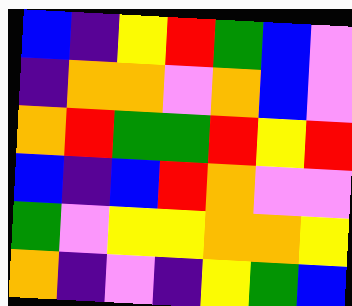[["blue", "indigo", "yellow", "red", "green", "blue", "violet"], ["indigo", "orange", "orange", "violet", "orange", "blue", "violet"], ["orange", "red", "green", "green", "red", "yellow", "red"], ["blue", "indigo", "blue", "red", "orange", "violet", "violet"], ["green", "violet", "yellow", "yellow", "orange", "orange", "yellow"], ["orange", "indigo", "violet", "indigo", "yellow", "green", "blue"]]